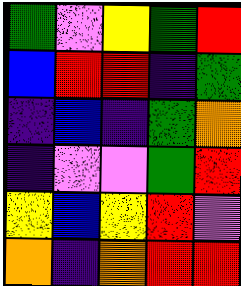[["green", "violet", "yellow", "green", "red"], ["blue", "red", "red", "indigo", "green"], ["indigo", "blue", "indigo", "green", "orange"], ["indigo", "violet", "violet", "green", "red"], ["yellow", "blue", "yellow", "red", "violet"], ["orange", "indigo", "orange", "red", "red"]]